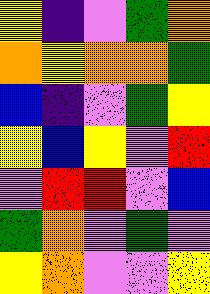[["yellow", "indigo", "violet", "green", "orange"], ["orange", "yellow", "orange", "orange", "green"], ["blue", "indigo", "violet", "green", "yellow"], ["yellow", "blue", "yellow", "violet", "red"], ["violet", "red", "red", "violet", "blue"], ["green", "orange", "violet", "green", "violet"], ["yellow", "orange", "violet", "violet", "yellow"]]